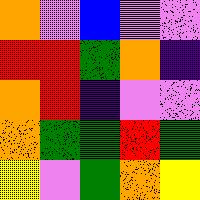[["orange", "violet", "blue", "violet", "violet"], ["red", "red", "green", "orange", "indigo"], ["orange", "red", "indigo", "violet", "violet"], ["orange", "green", "green", "red", "green"], ["yellow", "violet", "green", "orange", "yellow"]]